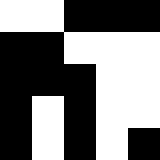[["white", "white", "black", "black", "black"], ["black", "black", "white", "white", "white"], ["black", "black", "black", "white", "white"], ["black", "white", "black", "white", "white"], ["black", "white", "black", "white", "black"]]